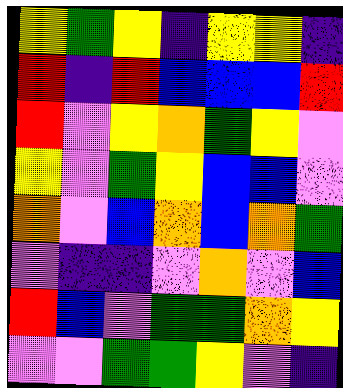[["yellow", "green", "yellow", "indigo", "yellow", "yellow", "indigo"], ["red", "indigo", "red", "blue", "blue", "blue", "red"], ["red", "violet", "yellow", "orange", "green", "yellow", "violet"], ["yellow", "violet", "green", "yellow", "blue", "blue", "violet"], ["orange", "violet", "blue", "orange", "blue", "orange", "green"], ["violet", "indigo", "indigo", "violet", "orange", "violet", "blue"], ["red", "blue", "violet", "green", "green", "orange", "yellow"], ["violet", "violet", "green", "green", "yellow", "violet", "indigo"]]